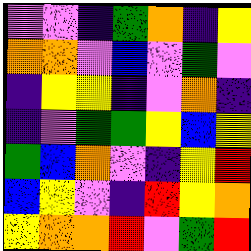[["violet", "violet", "indigo", "green", "orange", "indigo", "yellow"], ["orange", "orange", "violet", "blue", "violet", "green", "violet"], ["indigo", "yellow", "yellow", "indigo", "violet", "orange", "indigo"], ["indigo", "violet", "green", "green", "yellow", "blue", "yellow"], ["green", "blue", "orange", "violet", "indigo", "yellow", "red"], ["blue", "yellow", "violet", "indigo", "red", "yellow", "orange"], ["yellow", "orange", "orange", "red", "violet", "green", "red"]]